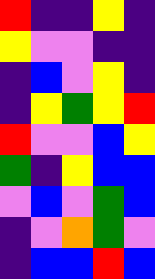[["red", "indigo", "indigo", "yellow", "indigo"], ["yellow", "violet", "violet", "indigo", "indigo"], ["indigo", "blue", "violet", "yellow", "indigo"], ["indigo", "yellow", "green", "yellow", "red"], ["red", "violet", "violet", "blue", "yellow"], ["green", "indigo", "yellow", "blue", "blue"], ["violet", "blue", "violet", "green", "blue"], ["indigo", "violet", "orange", "green", "violet"], ["indigo", "blue", "blue", "red", "blue"]]